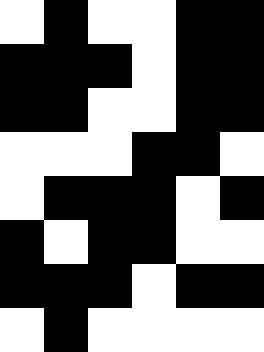[["white", "black", "white", "white", "black", "black"], ["black", "black", "black", "white", "black", "black"], ["black", "black", "white", "white", "black", "black"], ["white", "white", "white", "black", "black", "white"], ["white", "black", "black", "black", "white", "black"], ["black", "white", "black", "black", "white", "white"], ["black", "black", "black", "white", "black", "black"], ["white", "black", "white", "white", "white", "white"]]